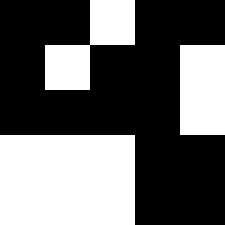[["black", "black", "white", "black", "black"], ["black", "white", "black", "black", "white"], ["black", "black", "black", "black", "white"], ["white", "white", "white", "black", "black"], ["white", "white", "white", "black", "black"]]